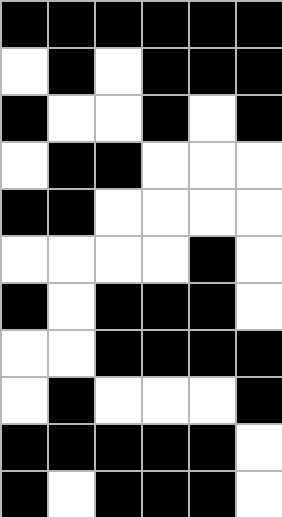[["black", "black", "black", "black", "black", "black"], ["white", "black", "white", "black", "black", "black"], ["black", "white", "white", "black", "white", "black"], ["white", "black", "black", "white", "white", "white"], ["black", "black", "white", "white", "white", "white"], ["white", "white", "white", "white", "black", "white"], ["black", "white", "black", "black", "black", "white"], ["white", "white", "black", "black", "black", "black"], ["white", "black", "white", "white", "white", "black"], ["black", "black", "black", "black", "black", "white"], ["black", "white", "black", "black", "black", "white"]]